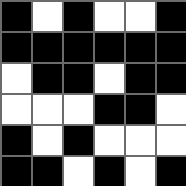[["black", "white", "black", "white", "white", "black"], ["black", "black", "black", "black", "black", "black"], ["white", "black", "black", "white", "black", "black"], ["white", "white", "white", "black", "black", "white"], ["black", "white", "black", "white", "white", "white"], ["black", "black", "white", "black", "white", "black"]]